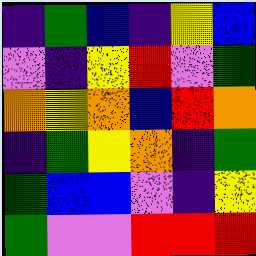[["indigo", "green", "blue", "indigo", "yellow", "blue"], ["violet", "indigo", "yellow", "red", "violet", "green"], ["orange", "yellow", "orange", "blue", "red", "orange"], ["indigo", "green", "yellow", "orange", "indigo", "green"], ["green", "blue", "blue", "violet", "indigo", "yellow"], ["green", "violet", "violet", "red", "red", "red"]]